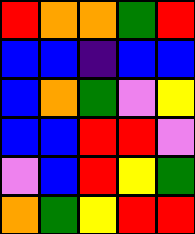[["red", "orange", "orange", "green", "red"], ["blue", "blue", "indigo", "blue", "blue"], ["blue", "orange", "green", "violet", "yellow"], ["blue", "blue", "red", "red", "violet"], ["violet", "blue", "red", "yellow", "green"], ["orange", "green", "yellow", "red", "red"]]